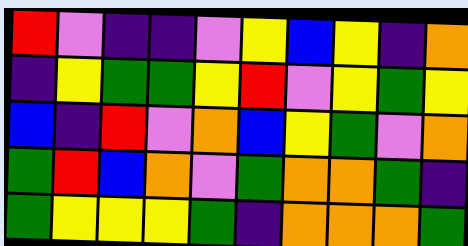[["red", "violet", "indigo", "indigo", "violet", "yellow", "blue", "yellow", "indigo", "orange"], ["indigo", "yellow", "green", "green", "yellow", "red", "violet", "yellow", "green", "yellow"], ["blue", "indigo", "red", "violet", "orange", "blue", "yellow", "green", "violet", "orange"], ["green", "red", "blue", "orange", "violet", "green", "orange", "orange", "green", "indigo"], ["green", "yellow", "yellow", "yellow", "green", "indigo", "orange", "orange", "orange", "green"]]